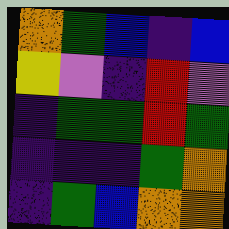[["orange", "green", "blue", "indigo", "blue"], ["yellow", "violet", "indigo", "red", "violet"], ["indigo", "green", "green", "red", "green"], ["indigo", "indigo", "indigo", "green", "orange"], ["indigo", "green", "blue", "orange", "orange"]]